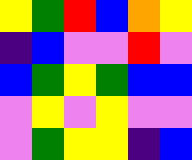[["yellow", "green", "red", "blue", "orange", "yellow"], ["indigo", "blue", "violet", "violet", "red", "violet"], ["blue", "green", "yellow", "green", "blue", "blue"], ["violet", "yellow", "violet", "yellow", "violet", "violet"], ["violet", "green", "yellow", "yellow", "indigo", "blue"]]